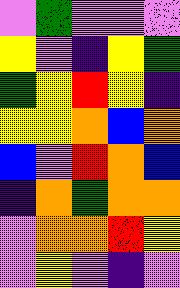[["violet", "green", "violet", "violet", "violet"], ["yellow", "violet", "indigo", "yellow", "green"], ["green", "yellow", "red", "yellow", "indigo"], ["yellow", "yellow", "orange", "blue", "orange"], ["blue", "violet", "red", "orange", "blue"], ["indigo", "orange", "green", "orange", "orange"], ["violet", "orange", "orange", "red", "yellow"], ["violet", "yellow", "violet", "indigo", "violet"]]